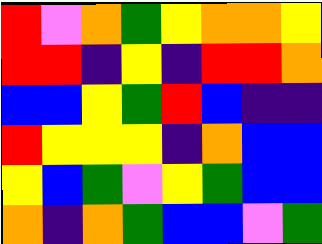[["red", "violet", "orange", "green", "yellow", "orange", "orange", "yellow"], ["red", "red", "indigo", "yellow", "indigo", "red", "red", "orange"], ["blue", "blue", "yellow", "green", "red", "blue", "indigo", "indigo"], ["red", "yellow", "yellow", "yellow", "indigo", "orange", "blue", "blue"], ["yellow", "blue", "green", "violet", "yellow", "green", "blue", "blue"], ["orange", "indigo", "orange", "green", "blue", "blue", "violet", "green"]]